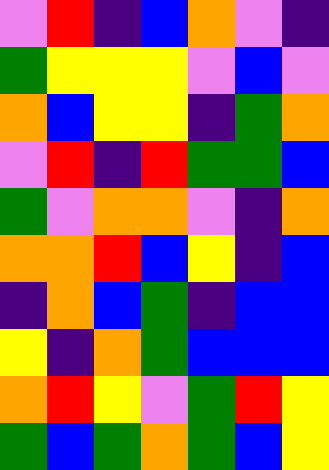[["violet", "red", "indigo", "blue", "orange", "violet", "indigo"], ["green", "yellow", "yellow", "yellow", "violet", "blue", "violet"], ["orange", "blue", "yellow", "yellow", "indigo", "green", "orange"], ["violet", "red", "indigo", "red", "green", "green", "blue"], ["green", "violet", "orange", "orange", "violet", "indigo", "orange"], ["orange", "orange", "red", "blue", "yellow", "indigo", "blue"], ["indigo", "orange", "blue", "green", "indigo", "blue", "blue"], ["yellow", "indigo", "orange", "green", "blue", "blue", "blue"], ["orange", "red", "yellow", "violet", "green", "red", "yellow"], ["green", "blue", "green", "orange", "green", "blue", "yellow"]]